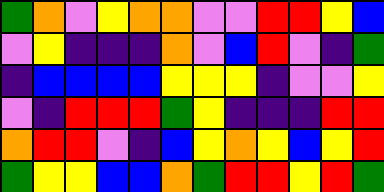[["green", "orange", "violet", "yellow", "orange", "orange", "violet", "violet", "red", "red", "yellow", "blue"], ["violet", "yellow", "indigo", "indigo", "indigo", "orange", "violet", "blue", "red", "violet", "indigo", "green"], ["indigo", "blue", "blue", "blue", "blue", "yellow", "yellow", "yellow", "indigo", "violet", "violet", "yellow"], ["violet", "indigo", "red", "red", "red", "green", "yellow", "indigo", "indigo", "indigo", "red", "red"], ["orange", "red", "red", "violet", "indigo", "blue", "yellow", "orange", "yellow", "blue", "yellow", "red"], ["green", "yellow", "yellow", "blue", "blue", "orange", "green", "red", "red", "yellow", "red", "green"]]